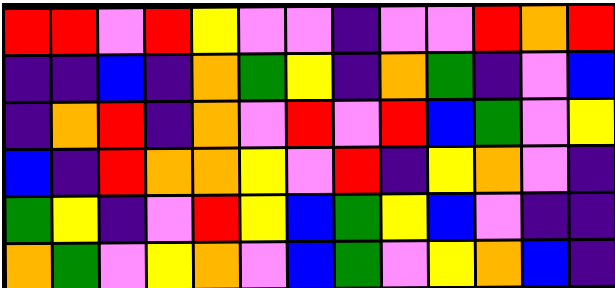[["red", "red", "violet", "red", "yellow", "violet", "violet", "indigo", "violet", "violet", "red", "orange", "red"], ["indigo", "indigo", "blue", "indigo", "orange", "green", "yellow", "indigo", "orange", "green", "indigo", "violet", "blue"], ["indigo", "orange", "red", "indigo", "orange", "violet", "red", "violet", "red", "blue", "green", "violet", "yellow"], ["blue", "indigo", "red", "orange", "orange", "yellow", "violet", "red", "indigo", "yellow", "orange", "violet", "indigo"], ["green", "yellow", "indigo", "violet", "red", "yellow", "blue", "green", "yellow", "blue", "violet", "indigo", "indigo"], ["orange", "green", "violet", "yellow", "orange", "violet", "blue", "green", "violet", "yellow", "orange", "blue", "indigo"]]